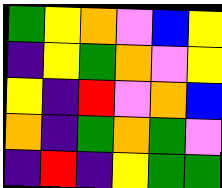[["green", "yellow", "orange", "violet", "blue", "yellow"], ["indigo", "yellow", "green", "orange", "violet", "yellow"], ["yellow", "indigo", "red", "violet", "orange", "blue"], ["orange", "indigo", "green", "orange", "green", "violet"], ["indigo", "red", "indigo", "yellow", "green", "green"]]